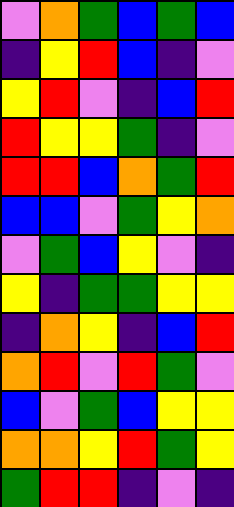[["violet", "orange", "green", "blue", "green", "blue"], ["indigo", "yellow", "red", "blue", "indigo", "violet"], ["yellow", "red", "violet", "indigo", "blue", "red"], ["red", "yellow", "yellow", "green", "indigo", "violet"], ["red", "red", "blue", "orange", "green", "red"], ["blue", "blue", "violet", "green", "yellow", "orange"], ["violet", "green", "blue", "yellow", "violet", "indigo"], ["yellow", "indigo", "green", "green", "yellow", "yellow"], ["indigo", "orange", "yellow", "indigo", "blue", "red"], ["orange", "red", "violet", "red", "green", "violet"], ["blue", "violet", "green", "blue", "yellow", "yellow"], ["orange", "orange", "yellow", "red", "green", "yellow"], ["green", "red", "red", "indigo", "violet", "indigo"]]